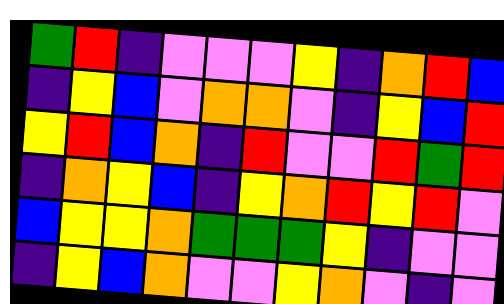[["green", "red", "indigo", "violet", "violet", "violet", "yellow", "indigo", "orange", "red", "blue"], ["indigo", "yellow", "blue", "violet", "orange", "orange", "violet", "indigo", "yellow", "blue", "red"], ["yellow", "red", "blue", "orange", "indigo", "red", "violet", "violet", "red", "green", "red"], ["indigo", "orange", "yellow", "blue", "indigo", "yellow", "orange", "red", "yellow", "red", "violet"], ["blue", "yellow", "yellow", "orange", "green", "green", "green", "yellow", "indigo", "violet", "violet"], ["indigo", "yellow", "blue", "orange", "violet", "violet", "yellow", "orange", "violet", "indigo", "violet"]]